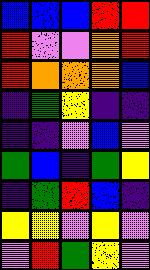[["blue", "blue", "blue", "red", "red"], ["red", "violet", "violet", "orange", "red"], ["red", "orange", "orange", "orange", "blue"], ["indigo", "green", "yellow", "indigo", "indigo"], ["indigo", "indigo", "violet", "blue", "violet"], ["green", "blue", "indigo", "green", "yellow"], ["indigo", "green", "red", "blue", "indigo"], ["yellow", "yellow", "violet", "yellow", "violet"], ["violet", "red", "green", "yellow", "violet"]]